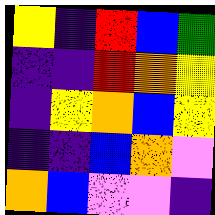[["yellow", "indigo", "red", "blue", "green"], ["indigo", "indigo", "red", "orange", "yellow"], ["indigo", "yellow", "orange", "blue", "yellow"], ["indigo", "indigo", "blue", "orange", "violet"], ["orange", "blue", "violet", "violet", "indigo"]]